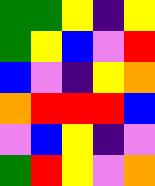[["green", "green", "yellow", "indigo", "yellow"], ["green", "yellow", "blue", "violet", "red"], ["blue", "violet", "indigo", "yellow", "orange"], ["orange", "red", "red", "red", "blue"], ["violet", "blue", "yellow", "indigo", "violet"], ["green", "red", "yellow", "violet", "orange"]]